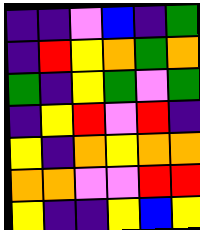[["indigo", "indigo", "violet", "blue", "indigo", "green"], ["indigo", "red", "yellow", "orange", "green", "orange"], ["green", "indigo", "yellow", "green", "violet", "green"], ["indigo", "yellow", "red", "violet", "red", "indigo"], ["yellow", "indigo", "orange", "yellow", "orange", "orange"], ["orange", "orange", "violet", "violet", "red", "red"], ["yellow", "indigo", "indigo", "yellow", "blue", "yellow"]]